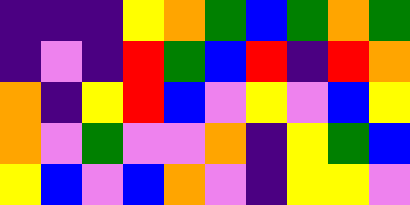[["indigo", "indigo", "indigo", "yellow", "orange", "green", "blue", "green", "orange", "green"], ["indigo", "violet", "indigo", "red", "green", "blue", "red", "indigo", "red", "orange"], ["orange", "indigo", "yellow", "red", "blue", "violet", "yellow", "violet", "blue", "yellow"], ["orange", "violet", "green", "violet", "violet", "orange", "indigo", "yellow", "green", "blue"], ["yellow", "blue", "violet", "blue", "orange", "violet", "indigo", "yellow", "yellow", "violet"]]